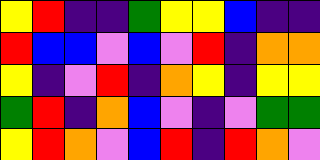[["yellow", "red", "indigo", "indigo", "green", "yellow", "yellow", "blue", "indigo", "indigo"], ["red", "blue", "blue", "violet", "blue", "violet", "red", "indigo", "orange", "orange"], ["yellow", "indigo", "violet", "red", "indigo", "orange", "yellow", "indigo", "yellow", "yellow"], ["green", "red", "indigo", "orange", "blue", "violet", "indigo", "violet", "green", "green"], ["yellow", "red", "orange", "violet", "blue", "red", "indigo", "red", "orange", "violet"]]